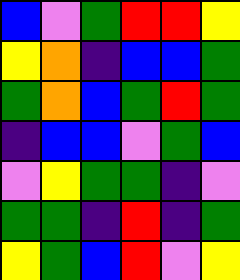[["blue", "violet", "green", "red", "red", "yellow"], ["yellow", "orange", "indigo", "blue", "blue", "green"], ["green", "orange", "blue", "green", "red", "green"], ["indigo", "blue", "blue", "violet", "green", "blue"], ["violet", "yellow", "green", "green", "indigo", "violet"], ["green", "green", "indigo", "red", "indigo", "green"], ["yellow", "green", "blue", "red", "violet", "yellow"]]